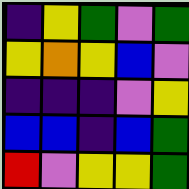[["indigo", "yellow", "green", "violet", "green"], ["yellow", "orange", "yellow", "blue", "violet"], ["indigo", "indigo", "indigo", "violet", "yellow"], ["blue", "blue", "indigo", "blue", "green"], ["red", "violet", "yellow", "yellow", "green"]]